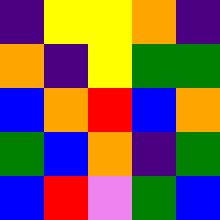[["indigo", "yellow", "yellow", "orange", "indigo"], ["orange", "indigo", "yellow", "green", "green"], ["blue", "orange", "red", "blue", "orange"], ["green", "blue", "orange", "indigo", "green"], ["blue", "red", "violet", "green", "blue"]]